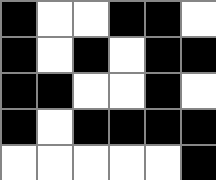[["black", "white", "white", "black", "black", "white"], ["black", "white", "black", "white", "black", "black"], ["black", "black", "white", "white", "black", "white"], ["black", "white", "black", "black", "black", "black"], ["white", "white", "white", "white", "white", "black"]]